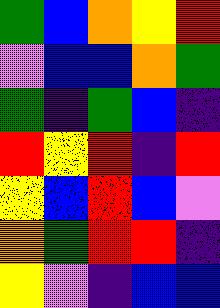[["green", "blue", "orange", "yellow", "red"], ["violet", "blue", "blue", "orange", "green"], ["green", "indigo", "green", "blue", "indigo"], ["red", "yellow", "red", "indigo", "red"], ["yellow", "blue", "red", "blue", "violet"], ["orange", "green", "red", "red", "indigo"], ["yellow", "violet", "indigo", "blue", "blue"]]